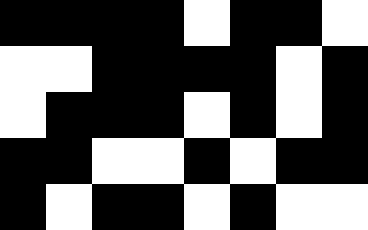[["black", "black", "black", "black", "white", "black", "black", "white"], ["white", "white", "black", "black", "black", "black", "white", "black"], ["white", "black", "black", "black", "white", "black", "white", "black"], ["black", "black", "white", "white", "black", "white", "black", "black"], ["black", "white", "black", "black", "white", "black", "white", "white"]]